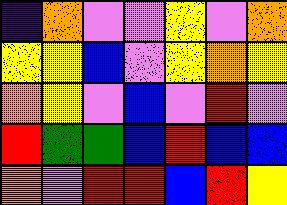[["indigo", "orange", "violet", "violet", "yellow", "violet", "orange"], ["yellow", "yellow", "blue", "violet", "yellow", "orange", "yellow"], ["orange", "yellow", "violet", "blue", "violet", "red", "violet"], ["red", "green", "green", "blue", "red", "blue", "blue"], ["orange", "violet", "red", "red", "blue", "red", "yellow"]]